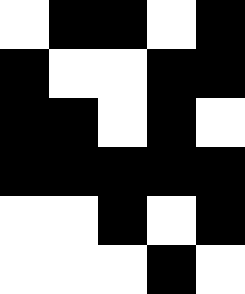[["white", "black", "black", "white", "black"], ["black", "white", "white", "black", "black"], ["black", "black", "white", "black", "white"], ["black", "black", "black", "black", "black"], ["white", "white", "black", "white", "black"], ["white", "white", "white", "black", "white"]]